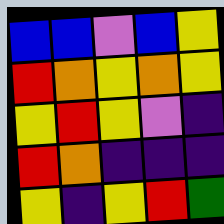[["blue", "blue", "violet", "blue", "yellow"], ["red", "orange", "yellow", "orange", "yellow"], ["yellow", "red", "yellow", "violet", "indigo"], ["red", "orange", "indigo", "indigo", "indigo"], ["yellow", "indigo", "yellow", "red", "green"]]